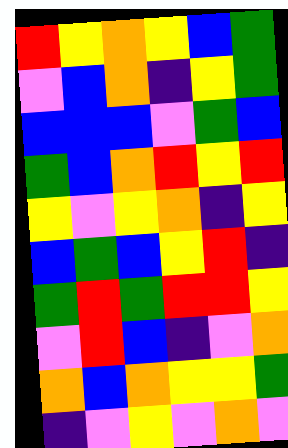[["red", "yellow", "orange", "yellow", "blue", "green"], ["violet", "blue", "orange", "indigo", "yellow", "green"], ["blue", "blue", "blue", "violet", "green", "blue"], ["green", "blue", "orange", "red", "yellow", "red"], ["yellow", "violet", "yellow", "orange", "indigo", "yellow"], ["blue", "green", "blue", "yellow", "red", "indigo"], ["green", "red", "green", "red", "red", "yellow"], ["violet", "red", "blue", "indigo", "violet", "orange"], ["orange", "blue", "orange", "yellow", "yellow", "green"], ["indigo", "violet", "yellow", "violet", "orange", "violet"]]